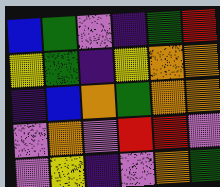[["blue", "green", "violet", "indigo", "green", "red"], ["yellow", "green", "indigo", "yellow", "orange", "orange"], ["indigo", "blue", "orange", "green", "orange", "orange"], ["violet", "orange", "violet", "red", "red", "violet"], ["violet", "yellow", "indigo", "violet", "orange", "green"]]